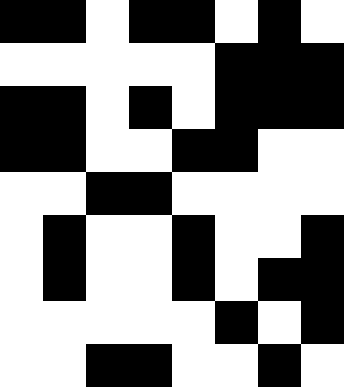[["black", "black", "white", "black", "black", "white", "black", "white"], ["white", "white", "white", "white", "white", "black", "black", "black"], ["black", "black", "white", "black", "white", "black", "black", "black"], ["black", "black", "white", "white", "black", "black", "white", "white"], ["white", "white", "black", "black", "white", "white", "white", "white"], ["white", "black", "white", "white", "black", "white", "white", "black"], ["white", "black", "white", "white", "black", "white", "black", "black"], ["white", "white", "white", "white", "white", "black", "white", "black"], ["white", "white", "black", "black", "white", "white", "black", "white"]]